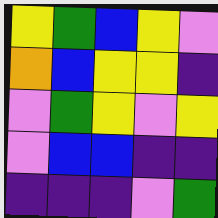[["yellow", "green", "blue", "yellow", "violet"], ["orange", "blue", "yellow", "yellow", "indigo"], ["violet", "green", "yellow", "violet", "yellow"], ["violet", "blue", "blue", "indigo", "indigo"], ["indigo", "indigo", "indigo", "violet", "green"]]